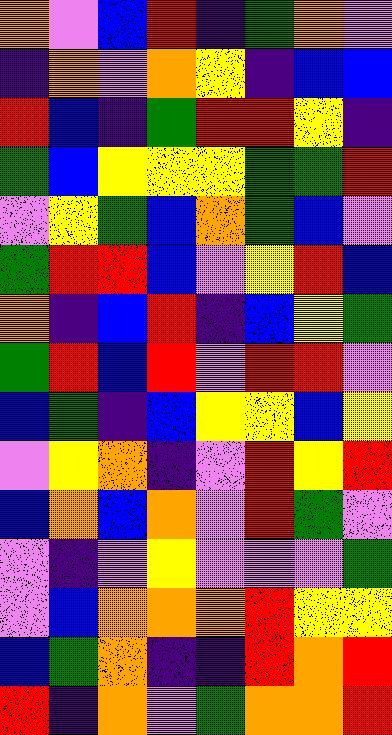[["orange", "violet", "blue", "red", "indigo", "green", "orange", "violet"], ["indigo", "orange", "violet", "orange", "yellow", "indigo", "blue", "blue"], ["red", "blue", "indigo", "green", "red", "red", "yellow", "indigo"], ["green", "blue", "yellow", "yellow", "yellow", "green", "green", "red"], ["violet", "yellow", "green", "blue", "orange", "green", "blue", "violet"], ["green", "red", "red", "blue", "violet", "yellow", "red", "blue"], ["orange", "indigo", "blue", "red", "indigo", "blue", "yellow", "green"], ["green", "red", "blue", "red", "violet", "red", "red", "violet"], ["blue", "green", "indigo", "blue", "yellow", "yellow", "blue", "yellow"], ["violet", "yellow", "orange", "indigo", "violet", "red", "yellow", "red"], ["blue", "orange", "blue", "orange", "violet", "red", "green", "violet"], ["violet", "indigo", "violet", "yellow", "violet", "violet", "violet", "green"], ["violet", "blue", "orange", "orange", "orange", "red", "yellow", "yellow"], ["blue", "green", "orange", "indigo", "indigo", "red", "orange", "red"], ["red", "indigo", "orange", "violet", "green", "orange", "orange", "red"]]